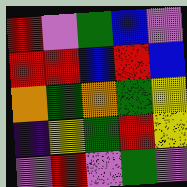[["red", "violet", "green", "blue", "violet"], ["red", "red", "blue", "red", "blue"], ["orange", "green", "orange", "green", "yellow"], ["indigo", "yellow", "green", "red", "yellow"], ["violet", "red", "violet", "green", "violet"]]